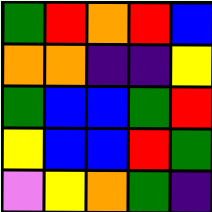[["green", "red", "orange", "red", "blue"], ["orange", "orange", "indigo", "indigo", "yellow"], ["green", "blue", "blue", "green", "red"], ["yellow", "blue", "blue", "red", "green"], ["violet", "yellow", "orange", "green", "indigo"]]